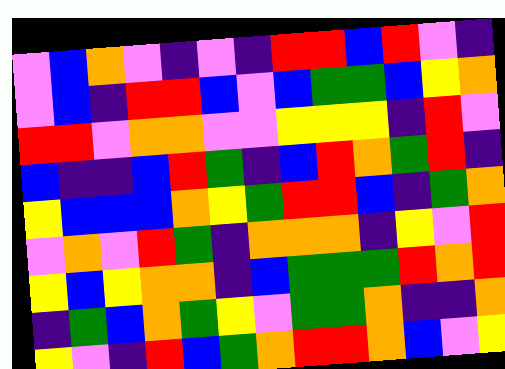[["violet", "blue", "orange", "violet", "indigo", "violet", "indigo", "red", "red", "blue", "red", "violet", "indigo"], ["violet", "blue", "indigo", "red", "red", "blue", "violet", "blue", "green", "green", "blue", "yellow", "orange"], ["red", "red", "violet", "orange", "orange", "violet", "violet", "yellow", "yellow", "yellow", "indigo", "red", "violet"], ["blue", "indigo", "indigo", "blue", "red", "green", "indigo", "blue", "red", "orange", "green", "red", "indigo"], ["yellow", "blue", "blue", "blue", "orange", "yellow", "green", "red", "red", "blue", "indigo", "green", "orange"], ["violet", "orange", "violet", "red", "green", "indigo", "orange", "orange", "orange", "indigo", "yellow", "violet", "red"], ["yellow", "blue", "yellow", "orange", "orange", "indigo", "blue", "green", "green", "green", "red", "orange", "red"], ["indigo", "green", "blue", "orange", "green", "yellow", "violet", "green", "green", "orange", "indigo", "indigo", "orange"], ["yellow", "violet", "indigo", "red", "blue", "green", "orange", "red", "red", "orange", "blue", "violet", "yellow"]]